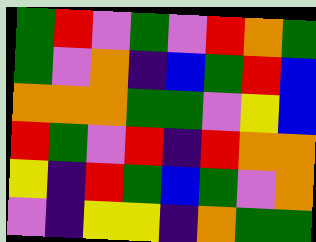[["green", "red", "violet", "green", "violet", "red", "orange", "green"], ["green", "violet", "orange", "indigo", "blue", "green", "red", "blue"], ["orange", "orange", "orange", "green", "green", "violet", "yellow", "blue"], ["red", "green", "violet", "red", "indigo", "red", "orange", "orange"], ["yellow", "indigo", "red", "green", "blue", "green", "violet", "orange"], ["violet", "indigo", "yellow", "yellow", "indigo", "orange", "green", "green"]]